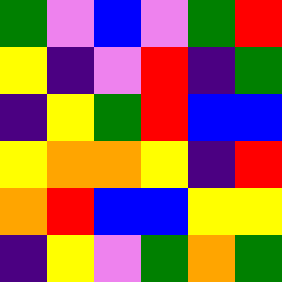[["green", "violet", "blue", "violet", "green", "red"], ["yellow", "indigo", "violet", "red", "indigo", "green"], ["indigo", "yellow", "green", "red", "blue", "blue"], ["yellow", "orange", "orange", "yellow", "indigo", "red"], ["orange", "red", "blue", "blue", "yellow", "yellow"], ["indigo", "yellow", "violet", "green", "orange", "green"]]